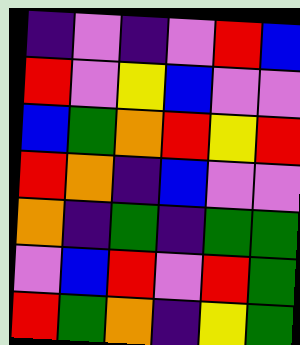[["indigo", "violet", "indigo", "violet", "red", "blue"], ["red", "violet", "yellow", "blue", "violet", "violet"], ["blue", "green", "orange", "red", "yellow", "red"], ["red", "orange", "indigo", "blue", "violet", "violet"], ["orange", "indigo", "green", "indigo", "green", "green"], ["violet", "blue", "red", "violet", "red", "green"], ["red", "green", "orange", "indigo", "yellow", "green"]]